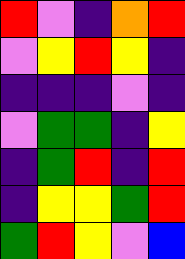[["red", "violet", "indigo", "orange", "red"], ["violet", "yellow", "red", "yellow", "indigo"], ["indigo", "indigo", "indigo", "violet", "indigo"], ["violet", "green", "green", "indigo", "yellow"], ["indigo", "green", "red", "indigo", "red"], ["indigo", "yellow", "yellow", "green", "red"], ["green", "red", "yellow", "violet", "blue"]]